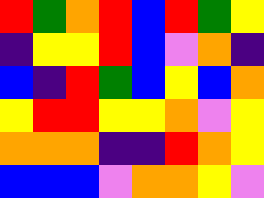[["red", "green", "orange", "red", "blue", "red", "green", "yellow"], ["indigo", "yellow", "yellow", "red", "blue", "violet", "orange", "indigo"], ["blue", "indigo", "red", "green", "blue", "yellow", "blue", "orange"], ["yellow", "red", "red", "yellow", "yellow", "orange", "violet", "yellow"], ["orange", "orange", "orange", "indigo", "indigo", "red", "orange", "yellow"], ["blue", "blue", "blue", "violet", "orange", "orange", "yellow", "violet"]]